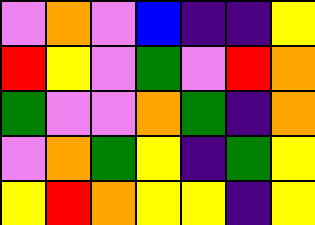[["violet", "orange", "violet", "blue", "indigo", "indigo", "yellow"], ["red", "yellow", "violet", "green", "violet", "red", "orange"], ["green", "violet", "violet", "orange", "green", "indigo", "orange"], ["violet", "orange", "green", "yellow", "indigo", "green", "yellow"], ["yellow", "red", "orange", "yellow", "yellow", "indigo", "yellow"]]